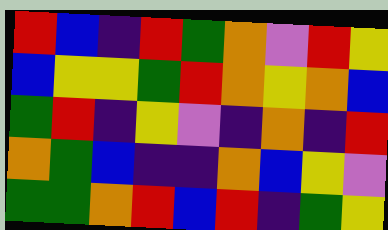[["red", "blue", "indigo", "red", "green", "orange", "violet", "red", "yellow"], ["blue", "yellow", "yellow", "green", "red", "orange", "yellow", "orange", "blue"], ["green", "red", "indigo", "yellow", "violet", "indigo", "orange", "indigo", "red"], ["orange", "green", "blue", "indigo", "indigo", "orange", "blue", "yellow", "violet"], ["green", "green", "orange", "red", "blue", "red", "indigo", "green", "yellow"]]